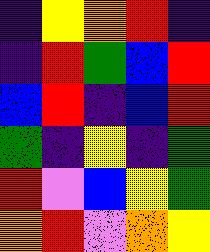[["indigo", "yellow", "orange", "red", "indigo"], ["indigo", "red", "green", "blue", "red"], ["blue", "red", "indigo", "blue", "red"], ["green", "indigo", "yellow", "indigo", "green"], ["red", "violet", "blue", "yellow", "green"], ["orange", "red", "violet", "orange", "yellow"]]